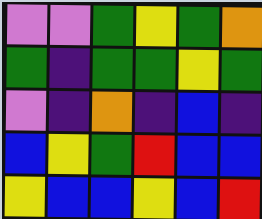[["violet", "violet", "green", "yellow", "green", "orange"], ["green", "indigo", "green", "green", "yellow", "green"], ["violet", "indigo", "orange", "indigo", "blue", "indigo"], ["blue", "yellow", "green", "red", "blue", "blue"], ["yellow", "blue", "blue", "yellow", "blue", "red"]]